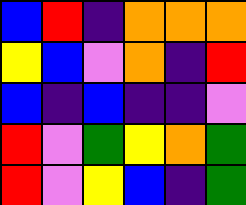[["blue", "red", "indigo", "orange", "orange", "orange"], ["yellow", "blue", "violet", "orange", "indigo", "red"], ["blue", "indigo", "blue", "indigo", "indigo", "violet"], ["red", "violet", "green", "yellow", "orange", "green"], ["red", "violet", "yellow", "blue", "indigo", "green"]]